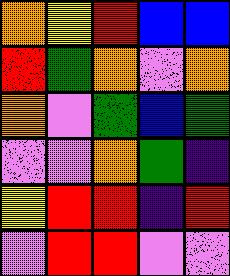[["orange", "yellow", "red", "blue", "blue"], ["red", "green", "orange", "violet", "orange"], ["orange", "violet", "green", "blue", "green"], ["violet", "violet", "orange", "green", "indigo"], ["yellow", "red", "red", "indigo", "red"], ["violet", "red", "red", "violet", "violet"]]